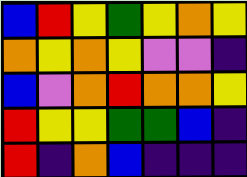[["blue", "red", "yellow", "green", "yellow", "orange", "yellow"], ["orange", "yellow", "orange", "yellow", "violet", "violet", "indigo"], ["blue", "violet", "orange", "red", "orange", "orange", "yellow"], ["red", "yellow", "yellow", "green", "green", "blue", "indigo"], ["red", "indigo", "orange", "blue", "indigo", "indigo", "indigo"]]